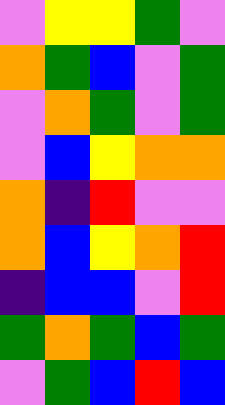[["violet", "yellow", "yellow", "green", "violet"], ["orange", "green", "blue", "violet", "green"], ["violet", "orange", "green", "violet", "green"], ["violet", "blue", "yellow", "orange", "orange"], ["orange", "indigo", "red", "violet", "violet"], ["orange", "blue", "yellow", "orange", "red"], ["indigo", "blue", "blue", "violet", "red"], ["green", "orange", "green", "blue", "green"], ["violet", "green", "blue", "red", "blue"]]